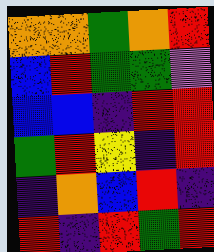[["orange", "orange", "green", "orange", "red"], ["blue", "red", "green", "green", "violet"], ["blue", "blue", "indigo", "red", "red"], ["green", "red", "yellow", "indigo", "red"], ["indigo", "orange", "blue", "red", "indigo"], ["red", "indigo", "red", "green", "red"]]